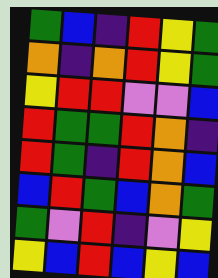[["green", "blue", "indigo", "red", "yellow", "green"], ["orange", "indigo", "orange", "red", "yellow", "green"], ["yellow", "red", "red", "violet", "violet", "blue"], ["red", "green", "green", "red", "orange", "indigo"], ["red", "green", "indigo", "red", "orange", "blue"], ["blue", "red", "green", "blue", "orange", "green"], ["green", "violet", "red", "indigo", "violet", "yellow"], ["yellow", "blue", "red", "blue", "yellow", "blue"]]